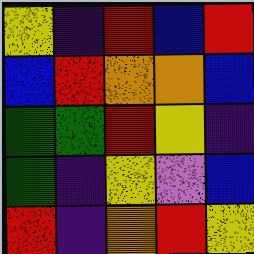[["yellow", "indigo", "red", "blue", "red"], ["blue", "red", "orange", "orange", "blue"], ["green", "green", "red", "yellow", "indigo"], ["green", "indigo", "yellow", "violet", "blue"], ["red", "indigo", "orange", "red", "yellow"]]